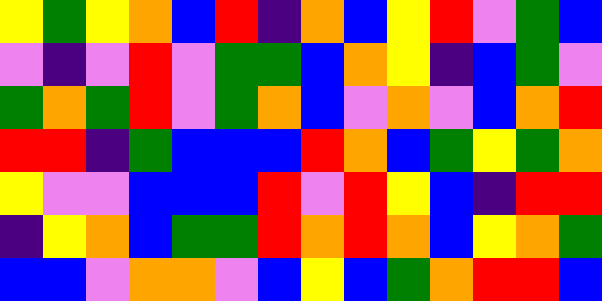[["yellow", "green", "yellow", "orange", "blue", "red", "indigo", "orange", "blue", "yellow", "red", "violet", "green", "blue"], ["violet", "indigo", "violet", "red", "violet", "green", "green", "blue", "orange", "yellow", "indigo", "blue", "green", "violet"], ["green", "orange", "green", "red", "violet", "green", "orange", "blue", "violet", "orange", "violet", "blue", "orange", "red"], ["red", "red", "indigo", "green", "blue", "blue", "blue", "red", "orange", "blue", "green", "yellow", "green", "orange"], ["yellow", "violet", "violet", "blue", "blue", "blue", "red", "violet", "red", "yellow", "blue", "indigo", "red", "red"], ["indigo", "yellow", "orange", "blue", "green", "green", "red", "orange", "red", "orange", "blue", "yellow", "orange", "green"], ["blue", "blue", "violet", "orange", "orange", "violet", "blue", "yellow", "blue", "green", "orange", "red", "red", "blue"]]